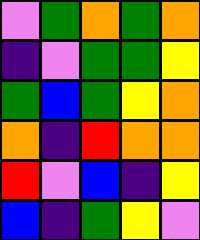[["violet", "green", "orange", "green", "orange"], ["indigo", "violet", "green", "green", "yellow"], ["green", "blue", "green", "yellow", "orange"], ["orange", "indigo", "red", "orange", "orange"], ["red", "violet", "blue", "indigo", "yellow"], ["blue", "indigo", "green", "yellow", "violet"]]